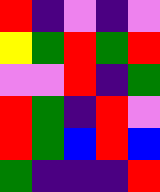[["red", "indigo", "violet", "indigo", "violet"], ["yellow", "green", "red", "green", "red"], ["violet", "violet", "red", "indigo", "green"], ["red", "green", "indigo", "red", "violet"], ["red", "green", "blue", "red", "blue"], ["green", "indigo", "indigo", "indigo", "red"]]